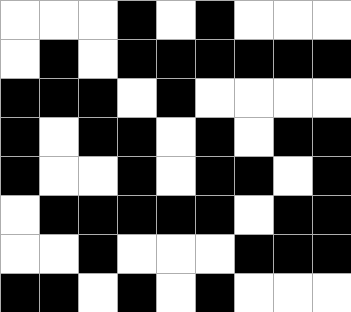[["white", "white", "white", "black", "white", "black", "white", "white", "white"], ["white", "black", "white", "black", "black", "black", "black", "black", "black"], ["black", "black", "black", "white", "black", "white", "white", "white", "white"], ["black", "white", "black", "black", "white", "black", "white", "black", "black"], ["black", "white", "white", "black", "white", "black", "black", "white", "black"], ["white", "black", "black", "black", "black", "black", "white", "black", "black"], ["white", "white", "black", "white", "white", "white", "black", "black", "black"], ["black", "black", "white", "black", "white", "black", "white", "white", "white"]]